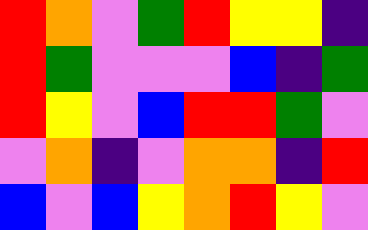[["red", "orange", "violet", "green", "red", "yellow", "yellow", "indigo"], ["red", "green", "violet", "violet", "violet", "blue", "indigo", "green"], ["red", "yellow", "violet", "blue", "red", "red", "green", "violet"], ["violet", "orange", "indigo", "violet", "orange", "orange", "indigo", "red"], ["blue", "violet", "blue", "yellow", "orange", "red", "yellow", "violet"]]